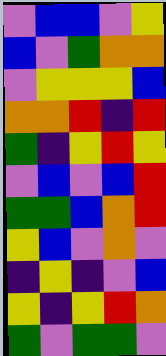[["violet", "blue", "blue", "violet", "yellow"], ["blue", "violet", "green", "orange", "orange"], ["violet", "yellow", "yellow", "yellow", "blue"], ["orange", "orange", "red", "indigo", "red"], ["green", "indigo", "yellow", "red", "yellow"], ["violet", "blue", "violet", "blue", "red"], ["green", "green", "blue", "orange", "red"], ["yellow", "blue", "violet", "orange", "violet"], ["indigo", "yellow", "indigo", "violet", "blue"], ["yellow", "indigo", "yellow", "red", "orange"], ["green", "violet", "green", "green", "violet"]]